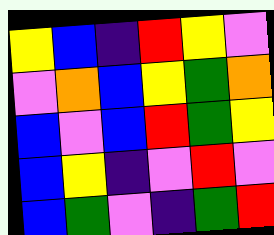[["yellow", "blue", "indigo", "red", "yellow", "violet"], ["violet", "orange", "blue", "yellow", "green", "orange"], ["blue", "violet", "blue", "red", "green", "yellow"], ["blue", "yellow", "indigo", "violet", "red", "violet"], ["blue", "green", "violet", "indigo", "green", "red"]]